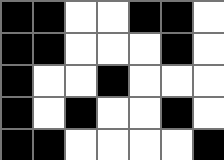[["black", "black", "white", "white", "black", "black", "white"], ["black", "black", "white", "white", "white", "black", "white"], ["black", "white", "white", "black", "white", "white", "white"], ["black", "white", "black", "white", "white", "black", "white"], ["black", "black", "white", "white", "white", "white", "black"]]